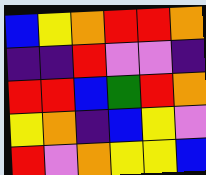[["blue", "yellow", "orange", "red", "red", "orange"], ["indigo", "indigo", "red", "violet", "violet", "indigo"], ["red", "red", "blue", "green", "red", "orange"], ["yellow", "orange", "indigo", "blue", "yellow", "violet"], ["red", "violet", "orange", "yellow", "yellow", "blue"]]